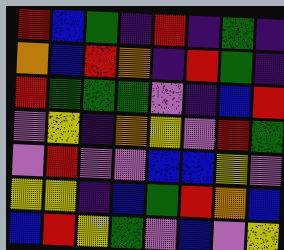[["red", "blue", "green", "indigo", "red", "indigo", "green", "indigo"], ["orange", "blue", "red", "orange", "indigo", "red", "green", "indigo"], ["red", "green", "green", "green", "violet", "indigo", "blue", "red"], ["violet", "yellow", "indigo", "orange", "yellow", "violet", "red", "green"], ["violet", "red", "violet", "violet", "blue", "blue", "yellow", "violet"], ["yellow", "yellow", "indigo", "blue", "green", "red", "orange", "blue"], ["blue", "red", "yellow", "green", "violet", "blue", "violet", "yellow"]]